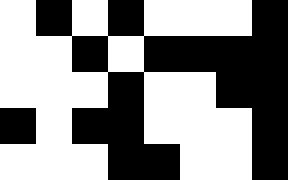[["white", "black", "white", "black", "white", "white", "white", "black"], ["white", "white", "black", "white", "black", "black", "black", "black"], ["white", "white", "white", "black", "white", "white", "black", "black"], ["black", "white", "black", "black", "white", "white", "white", "black"], ["white", "white", "white", "black", "black", "white", "white", "black"]]